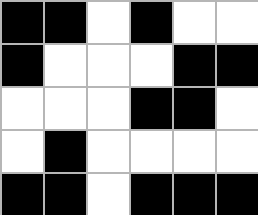[["black", "black", "white", "black", "white", "white"], ["black", "white", "white", "white", "black", "black"], ["white", "white", "white", "black", "black", "white"], ["white", "black", "white", "white", "white", "white"], ["black", "black", "white", "black", "black", "black"]]